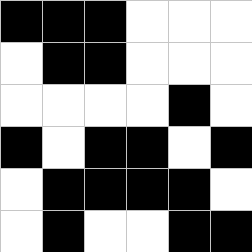[["black", "black", "black", "white", "white", "white"], ["white", "black", "black", "white", "white", "white"], ["white", "white", "white", "white", "black", "white"], ["black", "white", "black", "black", "white", "black"], ["white", "black", "black", "black", "black", "white"], ["white", "black", "white", "white", "black", "black"]]